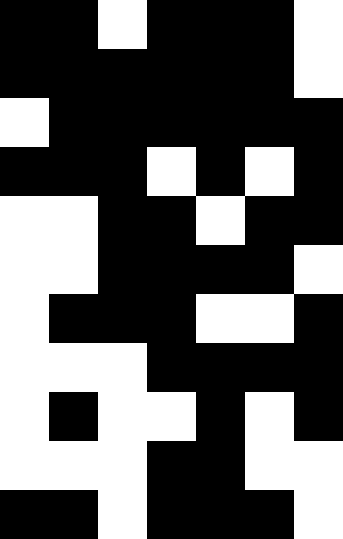[["black", "black", "white", "black", "black", "black", "white"], ["black", "black", "black", "black", "black", "black", "white"], ["white", "black", "black", "black", "black", "black", "black"], ["black", "black", "black", "white", "black", "white", "black"], ["white", "white", "black", "black", "white", "black", "black"], ["white", "white", "black", "black", "black", "black", "white"], ["white", "black", "black", "black", "white", "white", "black"], ["white", "white", "white", "black", "black", "black", "black"], ["white", "black", "white", "white", "black", "white", "black"], ["white", "white", "white", "black", "black", "white", "white"], ["black", "black", "white", "black", "black", "black", "white"]]